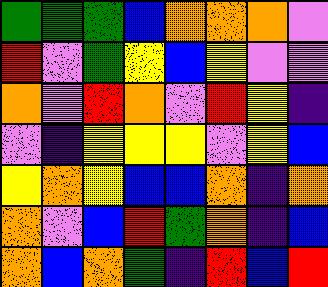[["green", "green", "green", "blue", "orange", "orange", "orange", "violet"], ["red", "violet", "green", "yellow", "blue", "yellow", "violet", "violet"], ["orange", "violet", "red", "orange", "violet", "red", "yellow", "indigo"], ["violet", "indigo", "yellow", "yellow", "yellow", "violet", "yellow", "blue"], ["yellow", "orange", "yellow", "blue", "blue", "orange", "indigo", "orange"], ["orange", "violet", "blue", "red", "green", "orange", "indigo", "blue"], ["orange", "blue", "orange", "green", "indigo", "red", "blue", "red"]]